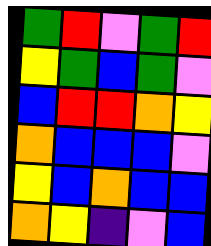[["green", "red", "violet", "green", "red"], ["yellow", "green", "blue", "green", "violet"], ["blue", "red", "red", "orange", "yellow"], ["orange", "blue", "blue", "blue", "violet"], ["yellow", "blue", "orange", "blue", "blue"], ["orange", "yellow", "indigo", "violet", "blue"]]